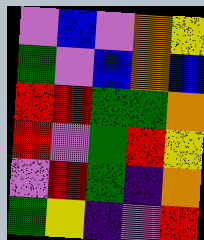[["violet", "blue", "violet", "orange", "yellow"], ["green", "violet", "blue", "orange", "blue"], ["red", "red", "green", "green", "orange"], ["red", "violet", "green", "red", "yellow"], ["violet", "red", "green", "indigo", "orange"], ["green", "yellow", "indigo", "violet", "red"]]